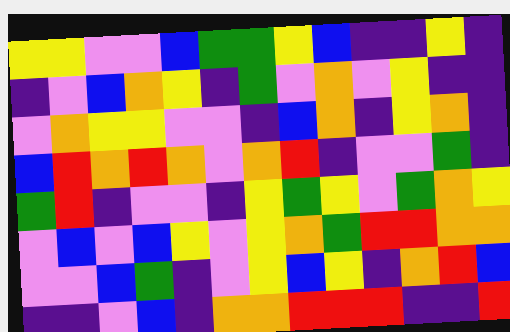[["yellow", "yellow", "violet", "violet", "blue", "green", "green", "yellow", "blue", "indigo", "indigo", "yellow", "indigo"], ["indigo", "violet", "blue", "orange", "yellow", "indigo", "green", "violet", "orange", "violet", "yellow", "indigo", "indigo"], ["violet", "orange", "yellow", "yellow", "violet", "violet", "indigo", "blue", "orange", "indigo", "yellow", "orange", "indigo"], ["blue", "red", "orange", "red", "orange", "violet", "orange", "red", "indigo", "violet", "violet", "green", "indigo"], ["green", "red", "indigo", "violet", "violet", "indigo", "yellow", "green", "yellow", "violet", "green", "orange", "yellow"], ["violet", "blue", "violet", "blue", "yellow", "violet", "yellow", "orange", "green", "red", "red", "orange", "orange"], ["violet", "violet", "blue", "green", "indigo", "violet", "yellow", "blue", "yellow", "indigo", "orange", "red", "blue"], ["indigo", "indigo", "violet", "blue", "indigo", "orange", "orange", "red", "red", "red", "indigo", "indigo", "red"]]